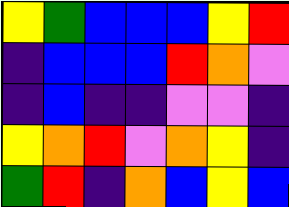[["yellow", "green", "blue", "blue", "blue", "yellow", "red"], ["indigo", "blue", "blue", "blue", "red", "orange", "violet"], ["indigo", "blue", "indigo", "indigo", "violet", "violet", "indigo"], ["yellow", "orange", "red", "violet", "orange", "yellow", "indigo"], ["green", "red", "indigo", "orange", "blue", "yellow", "blue"]]